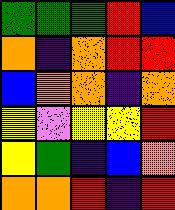[["green", "green", "green", "red", "blue"], ["orange", "indigo", "orange", "red", "red"], ["blue", "orange", "orange", "indigo", "orange"], ["yellow", "violet", "yellow", "yellow", "red"], ["yellow", "green", "indigo", "blue", "orange"], ["orange", "orange", "red", "indigo", "red"]]